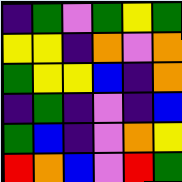[["indigo", "green", "violet", "green", "yellow", "green"], ["yellow", "yellow", "indigo", "orange", "violet", "orange"], ["green", "yellow", "yellow", "blue", "indigo", "orange"], ["indigo", "green", "indigo", "violet", "indigo", "blue"], ["green", "blue", "indigo", "violet", "orange", "yellow"], ["red", "orange", "blue", "violet", "red", "green"]]